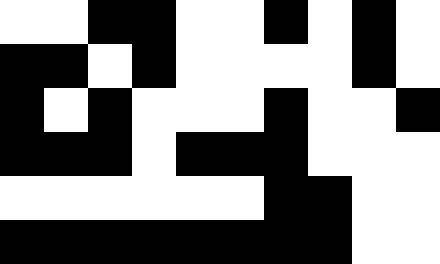[["white", "white", "black", "black", "white", "white", "black", "white", "black", "white"], ["black", "black", "white", "black", "white", "white", "white", "white", "black", "white"], ["black", "white", "black", "white", "white", "white", "black", "white", "white", "black"], ["black", "black", "black", "white", "black", "black", "black", "white", "white", "white"], ["white", "white", "white", "white", "white", "white", "black", "black", "white", "white"], ["black", "black", "black", "black", "black", "black", "black", "black", "white", "white"]]